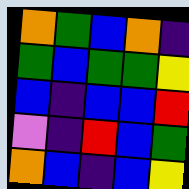[["orange", "green", "blue", "orange", "indigo"], ["green", "blue", "green", "green", "yellow"], ["blue", "indigo", "blue", "blue", "red"], ["violet", "indigo", "red", "blue", "green"], ["orange", "blue", "indigo", "blue", "yellow"]]